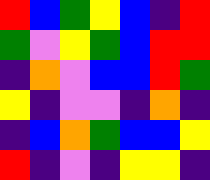[["red", "blue", "green", "yellow", "blue", "indigo", "red"], ["green", "violet", "yellow", "green", "blue", "red", "red"], ["indigo", "orange", "violet", "blue", "blue", "red", "green"], ["yellow", "indigo", "violet", "violet", "indigo", "orange", "indigo"], ["indigo", "blue", "orange", "green", "blue", "blue", "yellow"], ["red", "indigo", "violet", "indigo", "yellow", "yellow", "indigo"]]